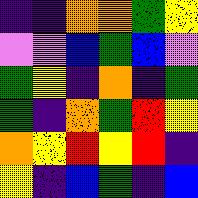[["indigo", "indigo", "orange", "orange", "green", "yellow"], ["violet", "violet", "blue", "green", "blue", "violet"], ["green", "yellow", "indigo", "orange", "indigo", "green"], ["green", "indigo", "orange", "green", "red", "yellow"], ["orange", "yellow", "red", "yellow", "red", "indigo"], ["yellow", "indigo", "blue", "green", "indigo", "blue"]]